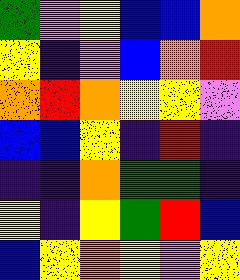[["green", "violet", "yellow", "blue", "blue", "orange"], ["yellow", "indigo", "violet", "blue", "orange", "red"], ["orange", "red", "orange", "yellow", "yellow", "violet"], ["blue", "blue", "yellow", "indigo", "red", "indigo"], ["indigo", "indigo", "orange", "green", "green", "indigo"], ["yellow", "indigo", "yellow", "green", "red", "blue"], ["blue", "yellow", "orange", "yellow", "violet", "yellow"]]